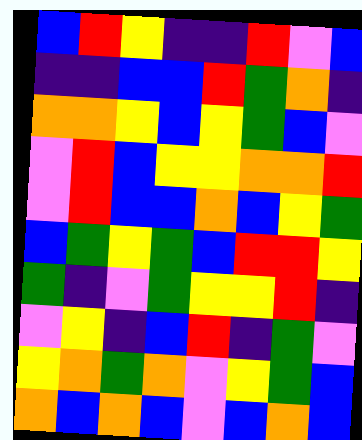[["blue", "red", "yellow", "indigo", "indigo", "red", "violet", "blue"], ["indigo", "indigo", "blue", "blue", "red", "green", "orange", "indigo"], ["orange", "orange", "yellow", "blue", "yellow", "green", "blue", "violet"], ["violet", "red", "blue", "yellow", "yellow", "orange", "orange", "red"], ["violet", "red", "blue", "blue", "orange", "blue", "yellow", "green"], ["blue", "green", "yellow", "green", "blue", "red", "red", "yellow"], ["green", "indigo", "violet", "green", "yellow", "yellow", "red", "indigo"], ["violet", "yellow", "indigo", "blue", "red", "indigo", "green", "violet"], ["yellow", "orange", "green", "orange", "violet", "yellow", "green", "blue"], ["orange", "blue", "orange", "blue", "violet", "blue", "orange", "blue"]]